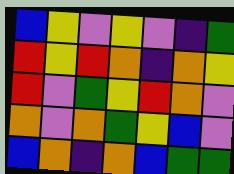[["blue", "yellow", "violet", "yellow", "violet", "indigo", "green"], ["red", "yellow", "red", "orange", "indigo", "orange", "yellow"], ["red", "violet", "green", "yellow", "red", "orange", "violet"], ["orange", "violet", "orange", "green", "yellow", "blue", "violet"], ["blue", "orange", "indigo", "orange", "blue", "green", "green"]]